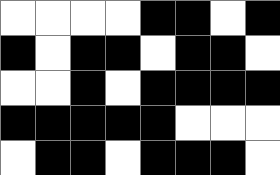[["white", "white", "white", "white", "black", "black", "white", "black"], ["black", "white", "black", "black", "white", "black", "black", "white"], ["white", "white", "black", "white", "black", "black", "black", "black"], ["black", "black", "black", "black", "black", "white", "white", "white"], ["white", "black", "black", "white", "black", "black", "black", "white"]]